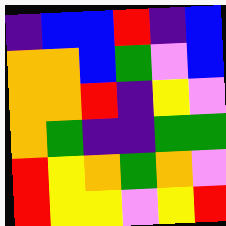[["indigo", "blue", "blue", "red", "indigo", "blue"], ["orange", "orange", "blue", "green", "violet", "blue"], ["orange", "orange", "red", "indigo", "yellow", "violet"], ["orange", "green", "indigo", "indigo", "green", "green"], ["red", "yellow", "orange", "green", "orange", "violet"], ["red", "yellow", "yellow", "violet", "yellow", "red"]]